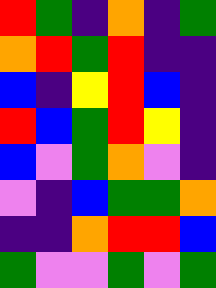[["red", "green", "indigo", "orange", "indigo", "green"], ["orange", "red", "green", "red", "indigo", "indigo"], ["blue", "indigo", "yellow", "red", "blue", "indigo"], ["red", "blue", "green", "red", "yellow", "indigo"], ["blue", "violet", "green", "orange", "violet", "indigo"], ["violet", "indigo", "blue", "green", "green", "orange"], ["indigo", "indigo", "orange", "red", "red", "blue"], ["green", "violet", "violet", "green", "violet", "green"]]